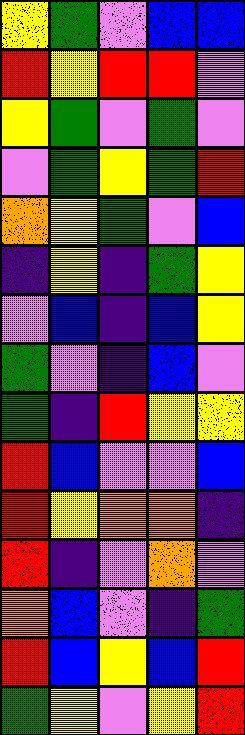[["yellow", "green", "violet", "blue", "blue"], ["red", "yellow", "red", "red", "violet"], ["yellow", "green", "violet", "green", "violet"], ["violet", "green", "yellow", "green", "red"], ["orange", "yellow", "green", "violet", "blue"], ["indigo", "yellow", "indigo", "green", "yellow"], ["violet", "blue", "indigo", "blue", "yellow"], ["green", "violet", "indigo", "blue", "violet"], ["green", "indigo", "red", "yellow", "yellow"], ["red", "blue", "violet", "violet", "blue"], ["red", "yellow", "orange", "orange", "indigo"], ["red", "indigo", "violet", "orange", "violet"], ["orange", "blue", "violet", "indigo", "green"], ["red", "blue", "yellow", "blue", "red"], ["green", "yellow", "violet", "yellow", "red"]]